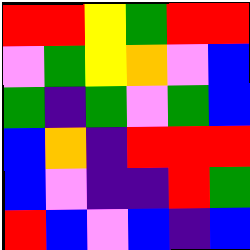[["red", "red", "yellow", "green", "red", "red"], ["violet", "green", "yellow", "orange", "violet", "blue"], ["green", "indigo", "green", "violet", "green", "blue"], ["blue", "orange", "indigo", "red", "red", "red"], ["blue", "violet", "indigo", "indigo", "red", "green"], ["red", "blue", "violet", "blue", "indigo", "blue"]]